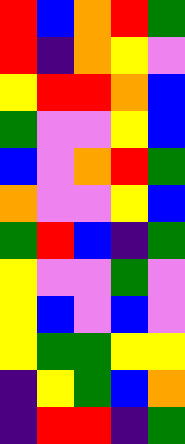[["red", "blue", "orange", "red", "green"], ["red", "indigo", "orange", "yellow", "violet"], ["yellow", "red", "red", "orange", "blue"], ["green", "violet", "violet", "yellow", "blue"], ["blue", "violet", "orange", "red", "green"], ["orange", "violet", "violet", "yellow", "blue"], ["green", "red", "blue", "indigo", "green"], ["yellow", "violet", "violet", "green", "violet"], ["yellow", "blue", "violet", "blue", "violet"], ["yellow", "green", "green", "yellow", "yellow"], ["indigo", "yellow", "green", "blue", "orange"], ["indigo", "red", "red", "indigo", "green"]]